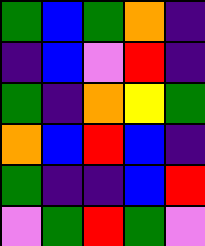[["green", "blue", "green", "orange", "indigo"], ["indigo", "blue", "violet", "red", "indigo"], ["green", "indigo", "orange", "yellow", "green"], ["orange", "blue", "red", "blue", "indigo"], ["green", "indigo", "indigo", "blue", "red"], ["violet", "green", "red", "green", "violet"]]